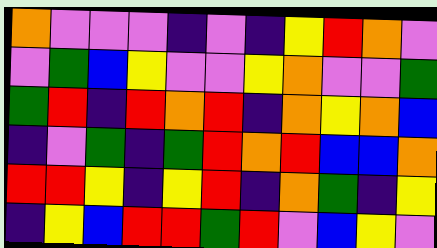[["orange", "violet", "violet", "violet", "indigo", "violet", "indigo", "yellow", "red", "orange", "violet"], ["violet", "green", "blue", "yellow", "violet", "violet", "yellow", "orange", "violet", "violet", "green"], ["green", "red", "indigo", "red", "orange", "red", "indigo", "orange", "yellow", "orange", "blue"], ["indigo", "violet", "green", "indigo", "green", "red", "orange", "red", "blue", "blue", "orange"], ["red", "red", "yellow", "indigo", "yellow", "red", "indigo", "orange", "green", "indigo", "yellow"], ["indigo", "yellow", "blue", "red", "red", "green", "red", "violet", "blue", "yellow", "violet"]]